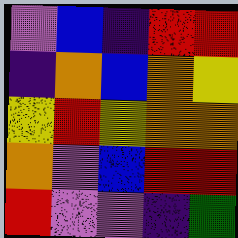[["violet", "blue", "indigo", "red", "red"], ["indigo", "orange", "blue", "orange", "yellow"], ["yellow", "red", "yellow", "orange", "orange"], ["orange", "violet", "blue", "red", "red"], ["red", "violet", "violet", "indigo", "green"]]